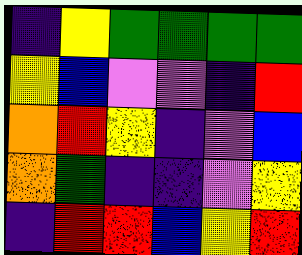[["indigo", "yellow", "green", "green", "green", "green"], ["yellow", "blue", "violet", "violet", "indigo", "red"], ["orange", "red", "yellow", "indigo", "violet", "blue"], ["orange", "green", "indigo", "indigo", "violet", "yellow"], ["indigo", "red", "red", "blue", "yellow", "red"]]